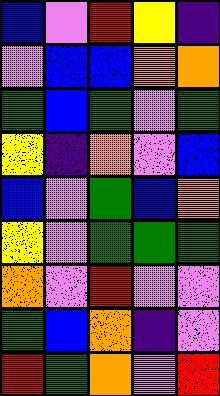[["blue", "violet", "red", "yellow", "indigo"], ["violet", "blue", "blue", "orange", "orange"], ["green", "blue", "green", "violet", "green"], ["yellow", "indigo", "orange", "violet", "blue"], ["blue", "violet", "green", "blue", "orange"], ["yellow", "violet", "green", "green", "green"], ["orange", "violet", "red", "violet", "violet"], ["green", "blue", "orange", "indigo", "violet"], ["red", "green", "orange", "violet", "red"]]